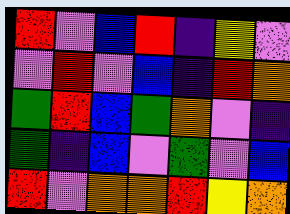[["red", "violet", "blue", "red", "indigo", "yellow", "violet"], ["violet", "red", "violet", "blue", "indigo", "red", "orange"], ["green", "red", "blue", "green", "orange", "violet", "indigo"], ["green", "indigo", "blue", "violet", "green", "violet", "blue"], ["red", "violet", "orange", "orange", "red", "yellow", "orange"]]